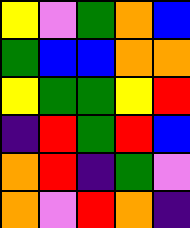[["yellow", "violet", "green", "orange", "blue"], ["green", "blue", "blue", "orange", "orange"], ["yellow", "green", "green", "yellow", "red"], ["indigo", "red", "green", "red", "blue"], ["orange", "red", "indigo", "green", "violet"], ["orange", "violet", "red", "orange", "indigo"]]